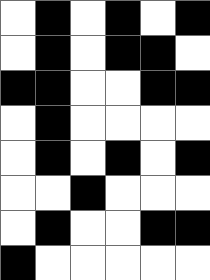[["white", "black", "white", "black", "white", "black"], ["white", "black", "white", "black", "black", "white"], ["black", "black", "white", "white", "black", "black"], ["white", "black", "white", "white", "white", "white"], ["white", "black", "white", "black", "white", "black"], ["white", "white", "black", "white", "white", "white"], ["white", "black", "white", "white", "black", "black"], ["black", "white", "white", "white", "white", "white"]]